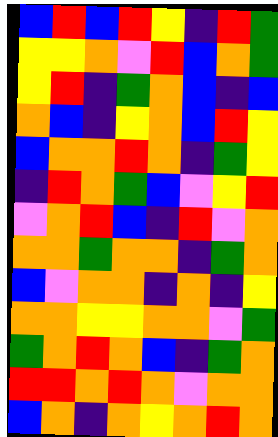[["blue", "red", "blue", "red", "yellow", "indigo", "red", "green"], ["yellow", "yellow", "orange", "violet", "red", "blue", "orange", "green"], ["yellow", "red", "indigo", "green", "orange", "blue", "indigo", "blue"], ["orange", "blue", "indigo", "yellow", "orange", "blue", "red", "yellow"], ["blue", "orange", "orange", "red", "orange", "indigo", "green", "yellow"], ["indigo", "red", "orange", "green", "blue", "violet", "yellow", "red"], ["violet", "orange", "red", "blue", "indigo", "red", "violet", "orange"], ["orange", "orange", "green", "orange", "orange", "indigo", "green", "orange"], ["blue", "violet", "orange", "orange", "indigo", "orange", "indigo", "yellow"], ["orange", "orange", "yellow", "yellow", "orange", "orange", "violet", "green"], ["green", "orange", "red", "orange", "blue", "indigo", "green", "orange"], ["red", "red", "orange", "red", "orange", "violet", "orange", "orange"], ["blue", "orange", "indigo", "orange", "yellow", "orange", "red", "orange"]]